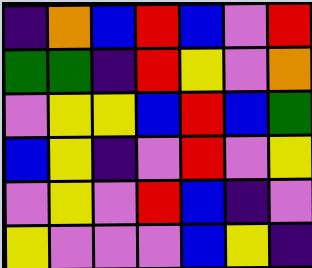[["indigo", "orange", "blue", "red", "blue", "violet", "red"], ["green", "green", "indigo", "red", "yellow", "violet", "orange"], ["violet", "yellow", "yellow", "blue", "red", "blue", "green"], ["blue", "yellow", "indigo", "violet", "red", "violet", "yellow"], ["violet", "yellow", "violet", "red", "blue", "indigo", "violet"], ["yellow", "violet", "violet", "violet", "blue", "yellow", "indigo"]]